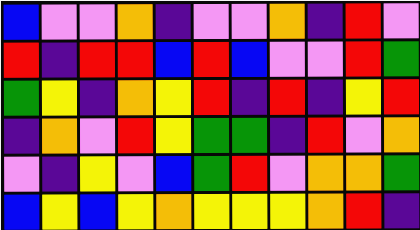[["blue", "violet", "violet", "orange", "indigo", "violet", "violet", "orange", "indigo", "red", "violet"], ["red", "indigo", "red", "red", "blue", "red", "blue", "violet", "violet", "red", "green"], ["green", "yellow", "indigo", "orange", "yellow", "red", "indigo", "red", "indigo", "yellow", "red"], ["indigo", "orange", "violet", "red", "yellow", "green", "green", "indigo", "red", "violet", "orange"], ["violet", "indigo", "yellow", "violet", "blue", "green", "red", "violet", "orange", "orange", "green"], ["blue", "yellow", "blue", "yellow", "orange", "yellow", "yellow", "yellow", "orange", "red", "indigo"]]